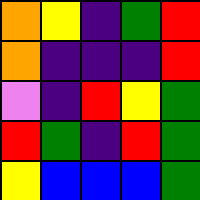[["orange", "yellow", "indigo", "green", "red"], ["orange", "indigo", "indigo", "indigo", "red"], ["violet", "indigo", "red", "yellow", "green"], ["red", "green", "indigo", "red", "green"], ["yellow", "blue", "blue", "blue", "green"]]